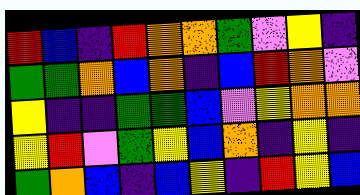[["red", "blue", "indigo", "red", "orange", "orange", "green", "violet", "yellow", "indigo"], ["green", "green", "orange", "blue", "orange", "indigo", "blue", "red", "orange", "violet"], ["yellow", "indigo", "indigo", "green", "green", "blue", "violet", "yellow", "orange", "orange"], ["yellow", "red", "violet", "green", "yellow", "blue", "orange", "indigo", "yellow", "indigo"], ["green", "orange", "blue", "indigo", "blue", "yellow", "indigo", "red", "yellow", "blue"]]